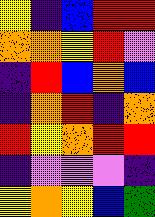[["yellow", "indigo", "blue", "red", "red"], ["orange", "orange", "yellow", "red", "violet"], ["indigo", "red", "blue", "orange", "blue"], ["indigo", "orange", "red", "indigo", "orange"], ["red", "yellow", "orange", "red", "red"], ["indigo", "violet", "violet", "violet", "indigo"], ["yellow", "orange", "yellow", "blue", "green"]]